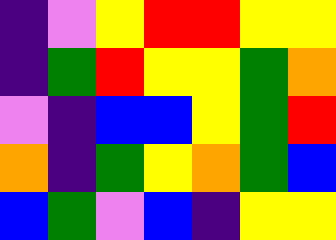[["indigo", "violet", "yellow", "red", "red", "yellow", "yellow"], ["indigo", "green", "red", "yellow", "yellow", "green", "orange"], ["violet", "indigo", "blue", "blue", "yellow", "green", "red"], ["orange", "indigo", "green", "yellow", "orange", "green", "blue"], ["blue", "green", "violet", "blue", "indigo", "yellow", "yellow"]]